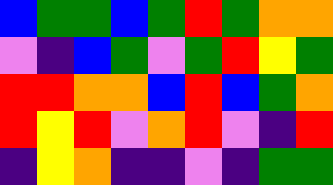[["blue", "green", "green", "blue", "green", "red", "green", "orange", "orange"], ["violet", "indigo", "blue", "green", "violet", "green", "red", "yellow", "green"], ["red", "red", "orange", "orange", "blue", "red", "blue", "green", "orange"], ["red", "yellow", "red", "violet", "orange", "red", "violet", "indigo", "red"], ["indigo", "yellow", "orange", "indigo", "indigo", "violet", "indigo", "green", "green"]]